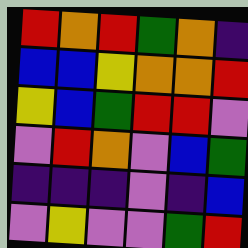[["red", "orange", "red", "green", "orange", "indigo"], ["blue", "blue", "yellow", "orange", "orange", "red"], ["yellow", "blue", "green", "red", "red", "violet"], ["violet", "red", "orange", "violet", "blue", "green"], ["indigo", "indigo", "indigo", "violet", "indigo", "blue"], ["violet", "yellow", "violet", "violet", "green", "red"]]